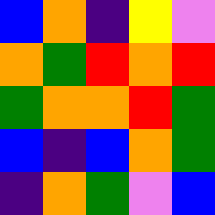[["blue", "orange", "indigo", "yellow", "violet"], ["orange", "green", "red", "orange", "red"], ["green", "orange", "orange", "red", "green"], ["blue", "indigo", "blue", "orange", "green"], ["indigo", "orange", "green", "violet", "blue"]]